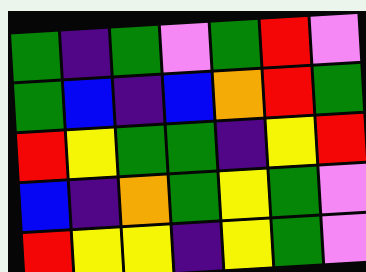[["green", "indigo", "green", "violet", "green", "red", "violet"], ["green", "blue", "indigo", "blue", "orange", "red", "green"], ["red", "yellow", "green", "green", "indigo", "yellow", "red"], ["blue", "indigo", "orange", "green", "yellow", "green", "violet"], ["red", "yellow", "yellow", "indigo", "yellow", "green", "violet"]]